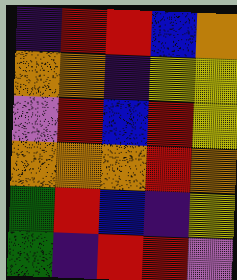[["indigo", "red", "red", "blue", "orange"], ["orange", "orange", "indigo", "yellow", "yellow"], ["violet", "red", "blue", "red", "yellow"], ["orange", "orange", "orange", "red", "orange"], ["green", "red", "blue", "indigo", "yellow"], ["green", "indigo", "red", "red", "violet"]]